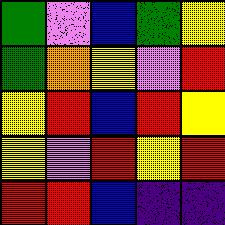[["green", "violet", "blue", "green", "yellow"], ["green", "orange", "yellow", "violet", "red"], ["yellow", "red", "blue", "red", "yellow"], ["yellow", "violet", "red", "yellow", "red"], ["red", "red", "blue", "indigo", "indigo"]]